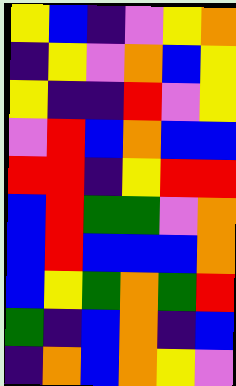[["yellow", "blue", "indigo", "violet", "yellow", "orange"], ["indigo", "yellow", "violet", "orange", "blue", "yellow"], ["yellow", "indigo", "indigo", "red", "violet", "yellow"], ["violet", "red", "blue", "orange", "blue", "blue"], ["red", "red", "indigo", "yellow", "red", "red"], ["blue", "red", "green", "green", "violet", "orange"], ["blue", "red", "blue", "blue", "blue", "orange"], ["blue", "yellow", "green", "orange", "green", "red"], ["green", "indigo", "blue", "orange", "indigo", "blue"], ["indigo", "orange", "blue", "orange", "yellow", "violet"]]